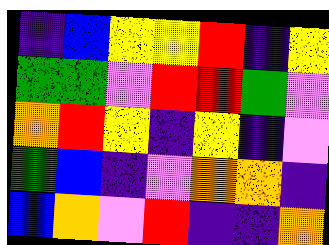[["indigo", "blue", "yellow", "yellow", "red", "indigo", "yellow"], ["green", "green", "violet", "red", "red", "green", "violet"], ["orange", "red", "yellow", "indigo", "yellow", "indigo", "violet"], ["green", "blue", "indigo", "violet", "orange", "orange", "indigo"], ["blue", "orange", "violet", "red", "indigo", "indigo", "orange"]]